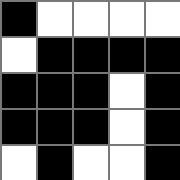[["black", "white", "white", "white", "white"], ["white", "black", "black", "black", "black"], ["black", "black", "black", "white", "black"], ["black", "black", "black", "white", "black"], ["white", "black", "white", "white", "black"]]